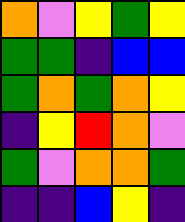[["orange", "violet", "yellow", "green", "yellow"], ["green", "green", "indigo", "blue", "blue"], ["green", "orange", "green", "orange", "yellow"], ["indigo", "yellow", "red", "orange", "violet"], ["green", "violet", "orange", "orange", "green"], ["indigo", "indigo", "blue", "yellow", "indigo"]]